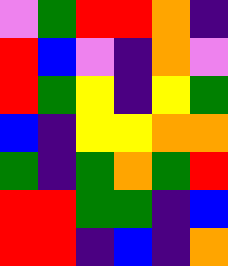[["violet", "green", "red", "red", "orange", "indigo"], ["red", "blue", "violet", "indigo", "orange", "violet"], ["red", "green", "yellow", "indigo", "yellow", "green"], ["blue", "indigo", "yellow", "yellow", "orange", "orange"], ["green", "indigo", "green", "orange", "green", "red"], ["red", "red", "green", "green", "indigo", "blue"], ["red", "red", "indigo", "blue", "indigo", "orange"]]